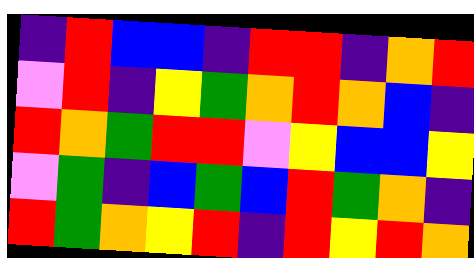[["indigo", "red", "blue", "blue", "indigo", "red", "red", "indigo", "orange", "red"], ["violet", "red", "indigo", "yellow", "green", "orange", "red", "orange", "blue", "indigo"], ["red", "orange", "green", "red", "red", "violet", "yellow", "blue", "blue", "yellow"], ["violet", "green", "indigo", "blue", "green", "blue", "red", "green", "orange", "indigo"], ["red", "green", "orange", "yellow", "red", "indigo", "red", "yellow", "red", "orange"]]